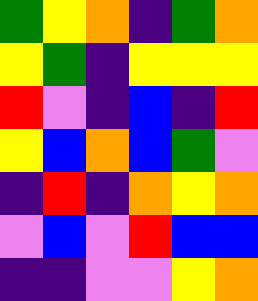[["green", "yellow", "orange", "indigo", "green", "orange"], ["yellow", "green", "indigo", "yellow", "yellow", "yellow"], ["red", "violet", "indigo", "blue", "indigo", "red"], ["yellow", "blue", "orange", "blue", "green", "violet"], ["indigo", "red", "indigo", "orange", "yellow", "orange"], ["violet", "blue", "violet", "red", "blue", "blue"], ["indigo", "indigo", "violet", "violet", "yellow", "orange"]]